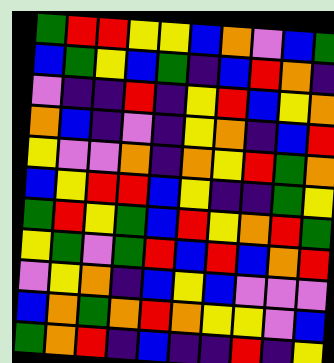[["green", "red", "red", "yellow", "yellow", "blue", "orange", "violet", "blue", "green"], ["blue", "green", "yellow", "blue", "green", "indigo", "blue", "red", "orange", "indigo"], ["violet", "indigo", "indigo", "red", "indigo", "yellow", "red", "blue", "yellow", "orange"], ["orange", "blue", "indigo", "violet", "indigo", "yellow", "orange", "indigo", "blue", "red"], ["yellow", "violet", "violet", "orange", "indigo", "orange", "yellow", "red", "green", "orange"], ["blue", "yellow", "red", "red", "blue", "yellow", "indigo", "indigo", "green", "yellow"], ["green", "red", "yellow", "green", "blue", "red", "yellow", "orange", "red", "green"], ["yellow", "green", "violet", "green", "red", "blue", "red", "blue", "orange", "red"], ["violet", "yellow", "orange", "indigo", "blue", "yellow", "blue", "violet", "violet", "violet"], ["blue", "orange", "green", "orange", "red", "orange", "yellow", "yellow", "violet", "blue"], ["green", "orange", "red", "indigo", "blue", "indigo", "indigo", "red", "indigo", "yellow"]]